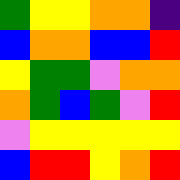[["green", "yellow", "yellow", "orange", "orange", "indigo"], ["blue", "orange", "orange", "blue", "blue", "red"], ["yellow", "green", "green", "violet", "orange", "orange"], ["orange", "green", "blue", "green", "violet", "red"], ["violet", "yellow", "yellow", "yellow", "yellow", "yellow"], ["blue", "red", "red", "yellow", "orange", "red"]]